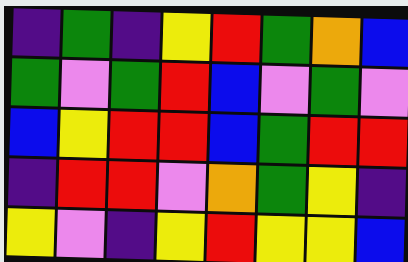[["indigo", "green", "indigo", "yellow", "red", "green", "orange", "blue"], ["green", "violet", "green", "red", "blue", "violet", "green", "violet"], ["blue", "yellow", "red", "red", "blue", "green", "red", "red"], ["indigo", "red", "red", "violet", "orange", "green", "yellow", "indigo"], ["yellow", "violet", "indigo", "yellow", "red", "yellow", "yellow", "blue"]]